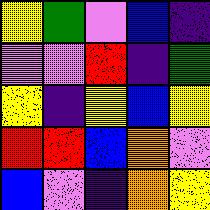[["yellow", "green", "violet", "blue", "indigo"], ["violet", "violet", "red", "indigo", "green"], ["yellow", "indigo", "yellow", "blue", "yellow"], ["red", "red", "blue", "orange", "violet"], ["blue", "violet", "indigo", "orange", "yellow"]]